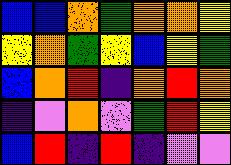[["blue", "blue", "orange", "green", "orange", "orange", "yellow"], ["yellow", "orange", "green", "yellow", "blue", "yellow", "green"], ["blue", "orange", "red", "indigo", "orange", "red", "orange"], ["indigo", "violet", "orange", "violet", "green", "red", "yellow"], ["blue", "red", "indigo", "red", "indigo", "violet", "violet"]]